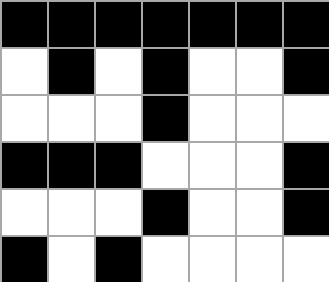[["black", "black", "black", "black", "black", "black", "black"], ["white", "black", "white", "black", "white", "white", "black"], ["white", "white", "white", "black", "white", "white", "white"], ["black", "black", "black", "white", "white", "white", "black"], ["white", "white", "white", "black", "white", "white", "black"], ["black", "white", "black", "white", "white", "white", "white"]]